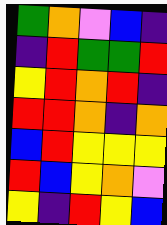[["green", "orange", "violet", "blue", "indigo"], ["indigo", "red", "green", "green", "red"], ["yellow", "red", "orange", "red", "indigo"], ["red", "red", "orange", "indigo", "orange"], ["blue", "red", "yellow", "yellow", "yellow"], ["red", "blue", "yellow", "orange", "violet"], ["yellow", "indigo", "red", "yellow", "blue"]]